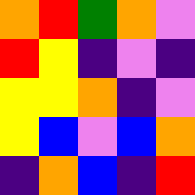[["orange", "red", "green", "orange", "violet"], ["red", "yellow", "indigo", "violet", "indigo"], ["yellow", "yellow", "orange", "indigo", "violet"], ["yellow", "blue", "violet", "blue", "orange"], ["indigo", "orange", "blue", "indigo", "red"]]